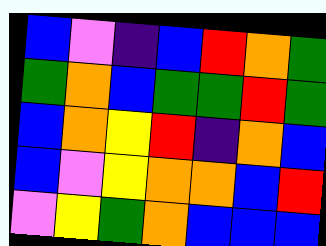[["blue", "violet", "indigo", "blue", "red", "orange", "green"], ["green", "orange", "blue", "green", "green", "red", "green"], ["blue", "orange", "yellow", "red", "indigo", "orange", "blue"], ["blue", "violet", "yellow", "orange", "orange", "blue", "red"], ["violet", "yellow", "green", "orange", "blue", "blue", "blue"]]